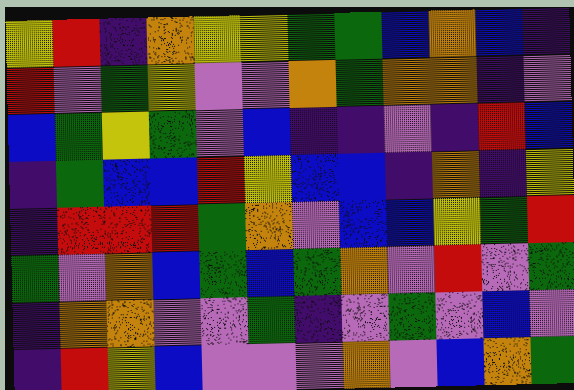[["yellow", "red", "indigo", "orange", "yellow", "yellow", "green", "green", "blue", "orange", "blue", "indigo"], ["red", "violet", "green", "yellow", "violet", "violet", "orange", "green", "orange", "orange", "indigo", "violet"], ["blue", "green", "yellow", "green", "violet", "blue", "indigo", "indigo", "violet", "indigo", "red", "blue"], ["indigo", "green", "blue", "blue", "red", "yellow", "blue", "blue", "indigo", "orange", "indigo", "yellow"], ["indigo", "red", "red", "red", "green", "orange", "violet", "blue", "blue", "yellow", "green", "red"], ["green", "violet", "orange", "blue", "green", "blue", "green", "orange", "violet", "red", "violet", "green"], ["indigo", "orange", "orange", "violet", "violet", "green", "indigo", "violet", "green", "violet", "blue", "violet"], ["indigo", "red", "yellow", "blue", "violet", "violet", "violet", "orange", "violet", "blue", "orange", "green"]]